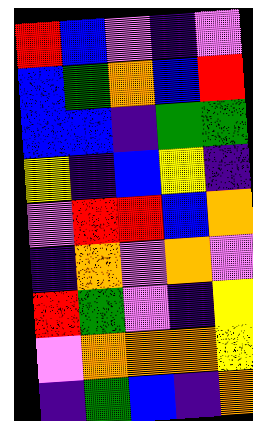[["red", "blue", "violet", "indigo", "violet"], ["blue", "green", "orange", "blue", "red"], ["blue", "blue", "indigo", "green", "green"], ["yellow", "indigo", "blue", "yellow", "indigo"], ["violet", "red", "red", "blue", "orange"], ["indigo", "orange", "violet", "orange", "violet"], ["red", "green", "violet", "indigo", "yellow"], ["violet", "orange", "orange", "orange", "yellow"], ["indigo", "green", "blue", "indigo", "orange"]]